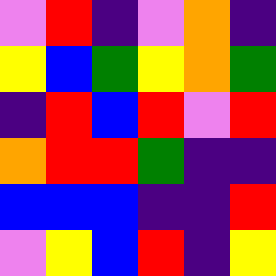[["violet", "red", "indigo", "violet", "orange", "indigo"], ["yellow", "blue", "green", "yellow", "orange", "green"], ["indigo", "red", "blue", "red", "violet", "red"], ["orange", "red", "red", "green", "indigo", "indigo"], ["blue", "blue", "blue", "indigo", "indigo", "red"], ["violet", "yellow", "blue", "red", "indigo", "yellow"]]